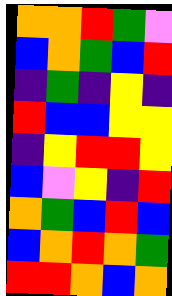[["orange", "orange", "red", "green", "violet"], ["blue", "orange", "green", "blue", "red"], ["indigo", "green", "indigo", "yellow", "indigo"], ["red", "blue", "blue", "yellow", "yellow"], ["indigo", "yellow", "red", "red", "yellow"], ["blue", "violet", "yellow", "indigo", "red"], ["orange", "green", "blue", "red", "blue"], ["blue", "orange", "red", "orange", "green"], ["red", "red", "orange", "blue", "orange"]]